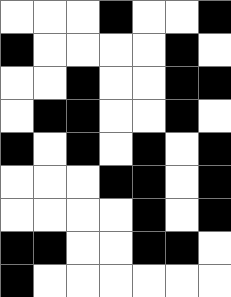[["white", "white", "white", "black", "white", "white", "black"], ["black", "white", "white", "white", "white", "black", "white"], ["white", "white", "black", "white", "white", "black", "black"], ["white", "black", "black", "white", "white", "black", "white"], ["black", "white", "black", "white", "black", "white", "black"], ["white", "white", "white", "black", "black", "white", "black"], ["white", "white", "white", "white", "black", "white", "black"], ["black", "black", "white", "white", "black", "black", "white"], ["black", "white", "white", "white", "white", "white", "white"]]